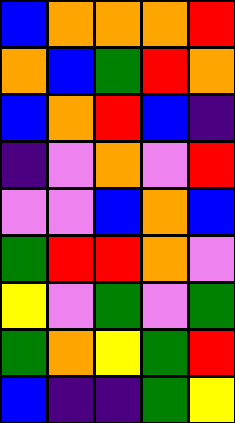[["blue", "orange", "orange", "orange", "red"], ["orange", "blue", "green", "red", "orange"], ["blue", "orange", "red", "blue", "indigo"], ["indigo", "violet", "orange", "violet", "red"], ["violet", "violet", "blue", "orange", "blue"], ["green", "red", "red", "orange", "violet"], ["yellow", "violet", "green", "violet", "green"], ["green", "orange", "yellow", "green", "red"], ["blue", "indigo", "indigo", "green", "yellow"]]